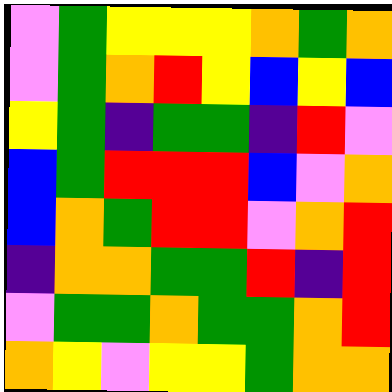[["violet", "green", "yellow", "yellow", "yellow", "orange", "green", "orange"], ["violet", "green", "orange", "red", "yellow", "blue", "yellow", "blue"], ["yellow", "green", "indigo", "green", "green", "indigo", "red", "violet"], ["blue", "green", "red", "red", "red", "blue", "violet", "orange"], ["blue", "orange", "green", "red", "red", "violet", "orange", "red"], ["indigo", "orange", "orange", "green", "green", "red", "indigo", "red"], ["violet", "green", "green", "orange", "green", "green", "orange", "red"], ["orange", "yellow", "violet", "yellow", "yellow", "green", "orange", "orange"]]